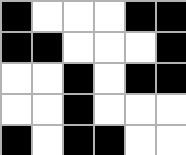[["black", "white", "white", "white", "black", "black"], ["black", "black", "white", "white", "white", "black"], ["white", "white", "black", "white", "black", "black"], ["white", "white", "black", "white", "white", "white"], ["black", "white", "black", "black", "white", "white"]]